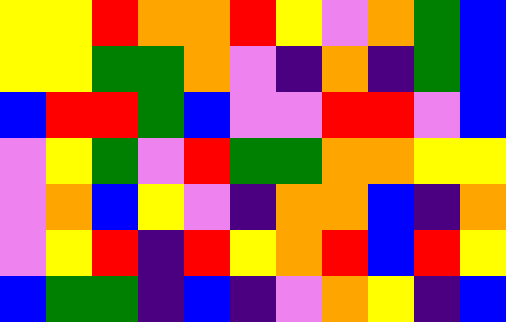[["yellow", "yellow", "red", "orange", "orange", "red", "yellow", "violet", "orange", "green", "blue"], ["yellow", "yellow", "green", "green", "orange", "violet", "indigo", "orange", "indigo", "green", "blue"], ["blue", "red", "red", "green", "blue", "violet", "violet", "red", "red", "violet", "blue"], ["violet", "yellow", "green", "violet", "red", "green", "green", "orange", "orange", "yellow", "yellow"], ["violet", "orange", "blue", "yellow", "violet", "indigo", "orange", "orange", "blue", "indigo", "orange"], ["violet", "yellow", "red", "indigo", "red", "yellow", "orange", "red", "blue", "red", "yellow"], ["blue", "green", "green", "indigo", "blue", "indigo", "violet", "orange", "yellow", "indigo", "blue"]]